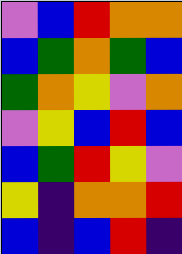[["violet", "blue", "red", "orange", "orange"], ["blue", "green", "orange", "green", "blue"], ["green", "orange", "yellow", "violet", "orange"], ["violet", "yellow", "blue", "red", "blue"], ["blue", "green", "red", "yellow", "violet"], ["yellow", "indigo", "orange", "orange", "red"], ["blue", "indigo", "blue", "red", "indigo"]]